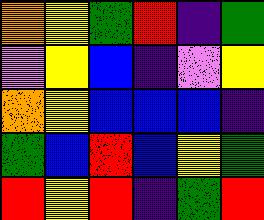[["orange", "yellow", "green", "red", "indigo", "green"], ["violet", "yellow", "blue", "indigo", "violet", "yellow"], ["orange", "yellow", "blue", "blue", "blue", "indigo"], ["green", "blue", "red", "blue", "yellow", "green"], ["red", "yellow", "red", "indigo", "green", "red"]]